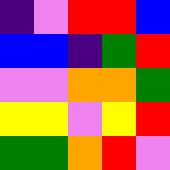[["indigo", "violet", "red", "red", "blue"], ["blue", "blue", "indigo", "green", "red"], ["violet", "violet", "orange", "orange", "green"], ["yellow", "yellow", "violet", "yellow", "red"], ["green", "green", "orange", "red", "violet"]]